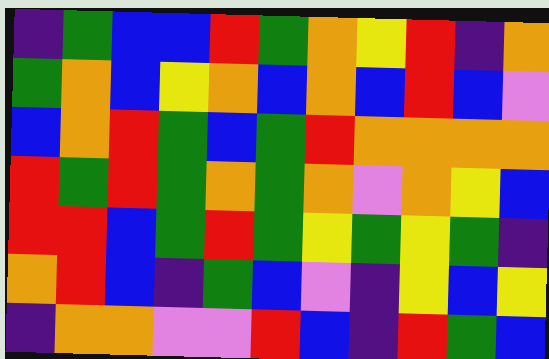[["indigo", "green", "blue", "blue", "red", "green", "orange", "yellow", "red", "indigo", "orange"], ["green", "orange", "blue", "yellow", "orange", "blue", "orange", "blue", "red", "blue", "violet"], ["blue", "orange", "red", "green", "blue", "green", "red", "orange", "orange", "orange", "orange"], ["red", "green", "red", "green", "orange", "green", "orange", "violet", "orange", "yellow", "blue"], ["red", "red", "blue", "green", "red", "green", "yellow", "green", "yellow", "green", "indigo"], ["orange", "red", "blue", "indigo", "green", "blue", "violet", "indigo", "yellow", "blue", "yellow"], ["indigo", "orange", "orange", "violet", "violet", "red", "blue", "indigo", "red", "green", "blue"]]